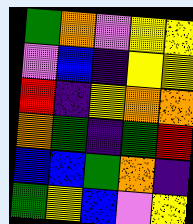[["green", "orange", "violet", "yellow", "yellow"], ["violet", "blue", "indigo", "yellow", "yellow"], ["red", "indigo", "yellow", "orange", "orange"], ["orange", "green", "indigo", "green", "red"], ["blue", "blue", "green", "orange", "indigo"], ["green", "yellow", "blue", "violet", "yellow"]]